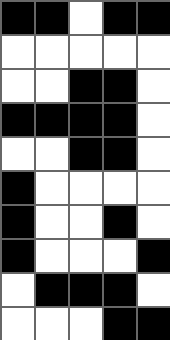[["black", "black", "white", "black", "black"], ["white", "white", "white", "white", "white"], ["white", "white", "black", "black", "white"], ["black", "black", "black", "black", "white"], ["white", "white", "black", "black", "white"], ["black", "white", "white", "white", "white"], ["black", "white", "white", "black", "white"], ["black", "white", "white", "white", "black"], ["white", "black", "black", "black", "white"], ["white", "white", "white", "black", "black"]]